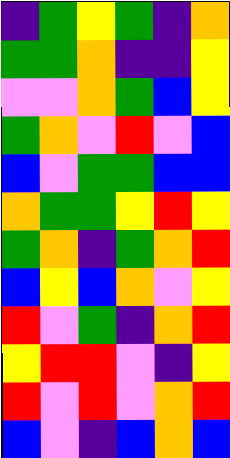[["indigo", "green", "yellow", "green", "indigo", "orange"], ["green", "green", "orange", "indigo", "indigo", "yellow"], ["violet", "violet", "orange", "green", "blue", "yellow"], ["green", "orange", "violet", "red", "violet", "blue"], ["blue", "violet", "green", "green", "blue", "blue"], ["orange", "green", "green", "yellow", "red", "yellow"], ["green", "orange", "indigo", "green", "orange", "red"], ["blue", "yellow", "blue", "orange", "violet", "yellow"], ["red", "violet", "green", "indigo", "orange", "red"], ["yellow", "red", "red", "violet", "indigo", "yellow"], ["red", "violet", "red", "violet", "orange", "red"], ["blue", "violet", "indigo", "blue", "orange", "blue"]]